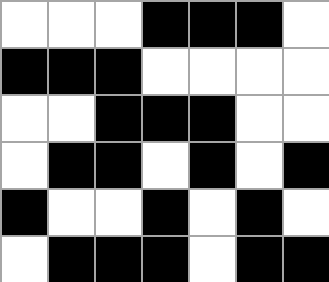[["white", "white", "white", "black", "black", "black", "white"], ["black", "black", "black", "white", "white", "white", "white"], ["white", "white", "black", "black", "black", "white", "white"], ["white", "black", "black", "white", "black", "white", "black"], ["black", "white", "white", "black", "white", "black", "white"], ["white", "black", "black", "black", "white", "black", "black"]]